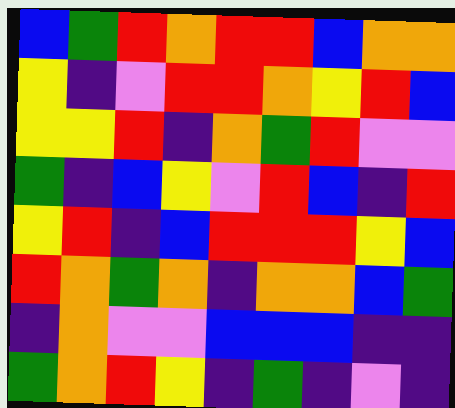[["blue", "green", "red", "orange", "red", "red", "blue", "orange", "orange"], ["yellow", "indigo", "violet", "red", "red", "orange", "yellow", "red", "blue"], ["yellow", "yellow", "red", "indigo", "orange", "green", "red", "violet", "violet"], ["green", "indigo", "blue", "yellow", "violet", "red", "blue", "indigo", "red"], ["yellow", "red", "indigo", "blue", "red", "red", "red", "yellow", "blue"], ["red", "orange", "green", "orange", "indigo", "orange", "orange", "blue", "green"], ["indigo", "orange", "violet", "violet", "blue", "blue", "blue", "indigo", "indigo"], ["green", "orange", "red", "yellow", "indigo", "green", "indigo", "violet", "indigo"]]